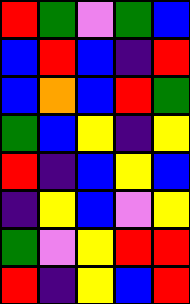[["red", "green", "violet", "green", "blue"], ["blue", "red", "blue", "indigo", "red"], ["blue", "orange", "blue", "red", "green"], ["green", "blue", "yellow", "indigo", "yellow"], ["red", "indigo", "blue", "yellow", "blue"], ["indigo", "yellow", "blue", "violet", "yellow"], ["green", "violet", "yellow", "red", "red"], ["red", "indigo", "yellow", "blue", "red"]]